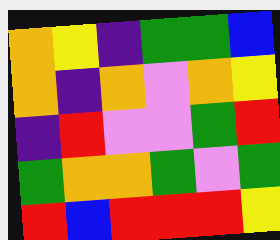[["orange", "yellow", "indigo", "green", "green", "blue"], ["orange", "indigo", "orange", "violet", "orange", "yellow"], ["indigo", "red", "violet", "violet", "green", "red"], ["green", "orange", "orange", "green", "violet", "green"], ["red", "blue", "red", "red", "red", "yellow"]]